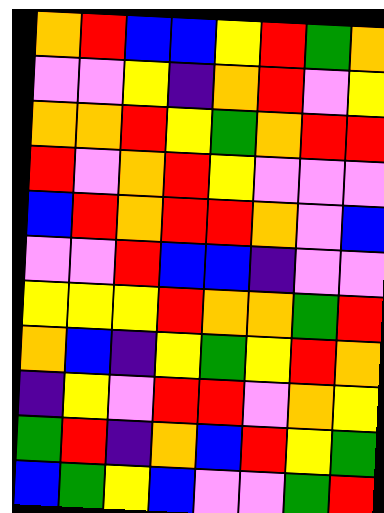[["orange", "red", "blue", "blue", "yellow", "red", "green", "orange"], ["violet", "violet", "yellow", "indigo", "orange", "red", "violet", "yellow"], ["orange", "orange", "red", "yellow", "green", "orange", "red", "red"], ["red", "violet", "orange", "red", "yellow", "violet", "violet", "violet"], ["blue", "red", "orange", "red", "red", "orange", "violet", "blue"], ["violet", "violet", "red", "blue", "blue", "indigo", "violet", "violet"], ["yellow", "yellow", "yellow", "red", "orange", "orange", "green", "red"], ["orange", "blue", "indigo", "yellow", "green", "yellow", "red", "orange"], ["indigo", "yellow", "violet", "red", "red", "violet", "orange", "yellow"], ["green", "red", "indigo", "orange", "blue", "red", "yellow", "green"], ["blue", "green", "yellow", "blue", "violet", "violet", "green", "red"]]